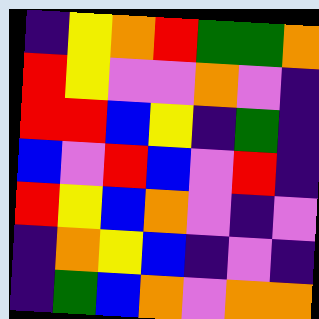[["indigo", "yellow", "orange", "red", "green", "green", "orange"], ["red", "yellow", "violet", "violet", "orange", "violet", "indigo"], ["red", "red", "blue", "yellow", "indigo", "green", "indigo"], ["blue", "violet", "red", "blue", "violet", "red", "indigo"], ["red", "yellow", "blue", "orange", "violet", "indigo", "violet"], ["indigo", "orange", "yellow", "blue", "indigo", "violet", "indigo"], ["indigo", "green", "blue", "orange", "violet", "orange", "orange"]]